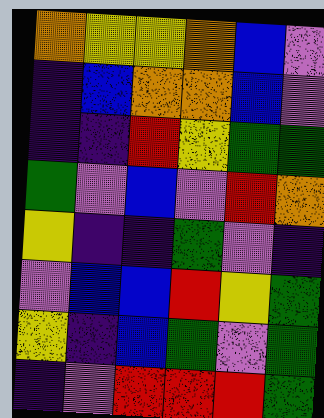[["orange", "yellow", "yellow", "orange", "blue", "violet"], ["indigo", "blue", "orange", "orange", "blue", "violet"], ["indigo", "indigo", "red", "yellow", "green", "green"], ["green", "violet", "blue", "violet", "red", "orange"], ["yellow", "indigo", "indigo", "green", "violet", "indigo"], ["violet", "blue", "blue", "red", "yellow", "green"], ["yellow", "indigo", "blue", "green", "violet", "green"], ["indigo", "violet", "red", "red", "red", "green"]]